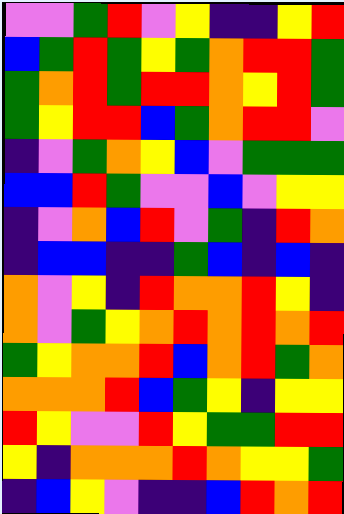[["violet", "violet", "green", "red", "violet", "yellow", "indigo", "indigo", "yellow", "red"], ["blue", "green", "red", "green", "yellow", "green", "orange", "red", "red", "green"], ["green", "orange", "red", "green", "red", "red", "orange", "yellow", "red", "green"], ["green", "yellow", "red", "red", "blue", "green", "orange", "red", "red", "violet"], ["indigo", "violet", "green", "orange", "yellow", "blue", "violet", "green", "green", "green"], ["blue", "blue", "red", "green", "violet", "violet", "blue", "violet", "yellow", "yellow"], ["indigo", "violet", "orange", "blue", "red", "violet", "green", "indigo", "red", "orange"], ["indigo", "blue", "blue", "indigo", "indigo", "green", "blue", "indigo", "blue", "indigo"], ["orange", "violet", "yellow", "indigo", "red", "orange", "orange", "red", "yellow", "indigo"], ["orange", "violet", "green", "yellow", "orange", "red", "orange", "red", "orange", "red"], ["green", "yellow", "orange", "orange", "red", "blue", "orange", "red", "green", "orange"], ["orange", "orange", "orange", "red", "blue", "green", "yellow", "indigo", "yellow", "yellow"], ["red", "yellow", "violet", "violet", "red", "yellow", "green", "green", "red", "red"], ["yellow", "indigo", "orange", "orange", "orange", "red", "orange", "yellow", "yellow", "green"], ["indigo", "blue", "yellow", "violet", "indigo", "indigo", "blue", "red", "orange", "red"]]